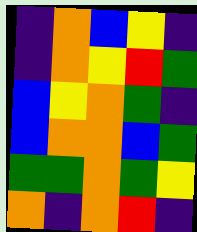[["indigo", "orange", "blue", "yellow", "indigo"], ["indigo", "orange", "yellow", "red", "green"], ["blue", "yellow", "orange", "green", "indigo"], ["blue", "orange", "orange", "blue", "green"], ["green", "green", "orange", "green", "yellow"], ["orange", "indigo", "orange", "red", "indigo"]]